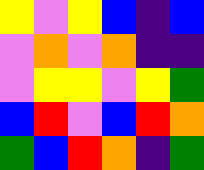[["yellow", "violet", "yellow", "blue", "indigo", "blue"], ["violet", "orange", "violet", "orange", "indigo", "indigo"], ["violet", "yellow", "yellow", "violet", "yellow", "green"], ["blue", "red", "violet", "blue", "red", "orange"], ["green", "blue", "red", "orange", "indigo", "green"]]